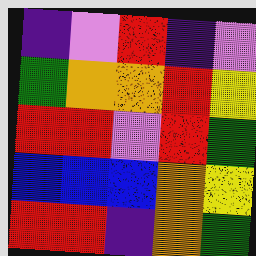[["indigo", "violet", "red", "indigo", "violet"], ["green", "orange", "orange", "red", "yellow"], ["red", "red", "violet", "red", "green"], ["blue", "blue", "blue", "orange", "yellow"], ["red", "red", "indigo", "orange", "green"]]